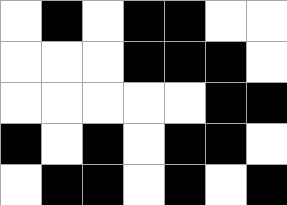[["white", "black", "white", "black", "black", "white", "white"], ["white", "white", "white", "black", "black", "black", "white"], ["white", "white", "white", "white", "white", "black", "black"], ["black", "white", "black", "white", "black", "black", "white"], ["white", "black", "black", "white", "black", "white", "black"]]